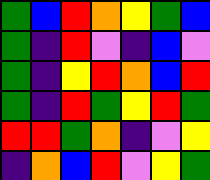[["green", "blue", "red", "orange", "yellow", "green", "blue"], ["green", "indigo", "red", "violet", "indigo", "blue", "violet"], ["green", "indigo", "yellow", "red", "orange", "blue", "red"], ["green", "indigo", "red", "green", "yellow", "red", "green"], ["red", "red", "green", "orange", "indigo", "violet", "yellow"], ["indigo", "orange", "blue", "red", "violet", "yellow", "green"]]